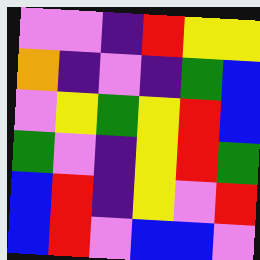[["violet", "violet", "indigo", "red", "yellow", "yellow"], ["orange", "indigo", "violet", "indigo", "green", "blue"], ["violet", "yellow", "green", "yellow", "red", "blue"], ["green", "violet", "indigo", "yellow", "red", "green"], ["blue", "red", "indigo", "yellow", "violet", "red"], ["blue", "red", "violet", "blue", "blue", "violet"]]